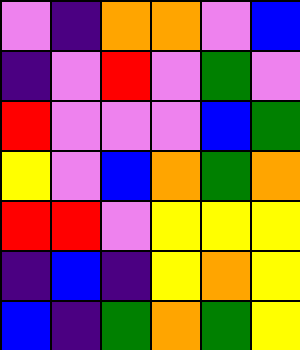[["violet", "indigo", "orange", "orange", "violet", "blue"], ["indigo", "violet", "red", "violet", "green", "violet"], ["red", "violet", "violet", "violet", "blue", "green"], ["yellow", "violet", "blue", "orange", "green", "orange"], ["red", "red", "violet", "yellow", "yellow", "yellow"], ["indigo", "blue", "indigo", "yellow", "orange", "yellow"], ["blue", "indigo", "green", "orange", "green", "yellow"]]